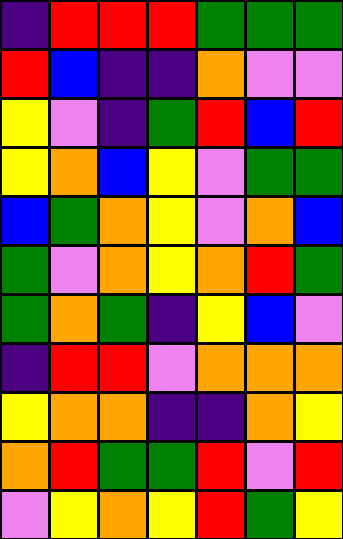[["indigo", "red", "red", "red", "green", "green", "green"], ["red", "blue", "indigo", "indigo", "orange", "violet", "violet"], ["yellow", "violet", "indigo", "green", "red", "blue", "red"], ["yellow", "orange", "blue", "yellow", "violet", "green", "green"], ["blue", "green", "orange", "yellow", "violet", "orange", "blue"], ["green", "violet", "orange", "yellow", "orange", "red", "green"], ["green", "orange", "green", "indigo", "yellow", "blue", "violet"], ["indigo", "red", "red", "violet", "orange", "orange", "orange"], ["yellow", "orange", "orange", "indigo", "indigo", "orange", "yellow"], ["orange", "red", "green", "green", "red", "violet", "red"], ["violet", "yellow", "orange", "yellow", "red", "green", "yellow"]]